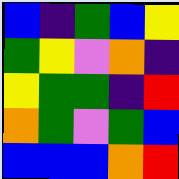[["blue", "indigo", "green", "blue", "yellow"], ["green", "yellow", "violet", "orange", "indigo"], ["yellow", "green", "green", "indigo", "red"], ["orange", "green", "violet", "green", "blue"], ["blue", "blue", "blue", "orange", "red"]]